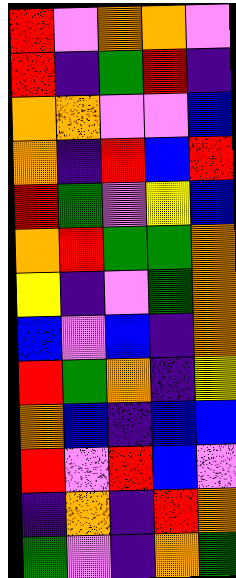[["red", "violet", "orange", "orange", "violet"], ["red", "indigo", "green", "red", "indigo"], ["orange", "orange", "violet", "violet", "blue"], ["orange", "indigo", "red", "blue", "red"], ["red", "green", "violet", "yellow", "blue"], ["orange", "red", "green", "green", "orange"], ["yellow", "indigo", "violet", "green", "orange"], ["blue", "violet", "blue", "indigo", "orange"], ["red", "green", "orange", "indigo", "yellow"], ["orange", "blue", "indigo", "blue", "blue"], ["red", "violet", "red", "blue", "violet"], ["indigo", "orange", "indigo", "red", "orange"], ["green", "violet", "indigo", "orange", "green"]]